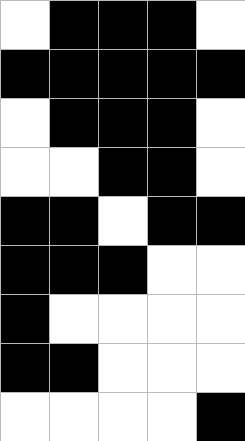[["white", "black", "black", "black", "white"], ["black", "black", "black", "black", "black"], ["white", "black", "black", "black", "white"], ["white", "white", "black", "black", "white"], ["black", "black", "white", "black", "black"], ["black", "black", "black", "white", "white"], ["black", "white", "white", "white", "white"], ["black", "black", "white", "white", "white"], ["white", "white", "white", "white", "black"]]